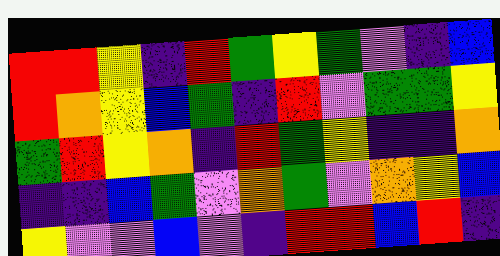[["red", "red", "yellow", "indigo", "red", "green", "yellow", "green", "violet", "indigo", "blue"], ["red", "orange", "yellow", "blue", "green", "indigo", "red", "violet", "green", "green", "yellow"], ["green", "red", "yellow", "orange", "indigo", "red", "green", "yellow", "indigo", "indigo", "orange"], ["indigo", "indigo", "blue", "green", "violet", "orange", "green", "violet", "orange", "yellow", "blue"], ["yellow", "violet", "violet", "blue", "violet", "indigo", "red", "red", "blue", "red", "indigo"]]